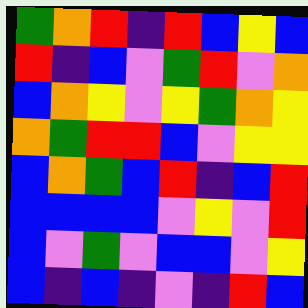[["green", "orange", "red", "indigo", "red", "blue", "yellow", "blue"], ["red", "indigo", "blue", "violet", "green", "red", "violet", "orange"], ["blue", "orange", "yellow", "violet", "yellow", "green", "orange", "yellow"], ["orange", "green", "red", "red", "blue", "violet", "yellow", "yellow"], ["blue", "orange", "green", "blue", "red", "indigo", "blue", "red"], ["blue", "blue", "blue", "blue", "violet", "yellow", "violet", "red"], ["blue", "violet", "green", "violet", "blue", "blue", "violet", "yellow"], ["blue", "indigo", "blue", "indigo", "violet", "indigo", "red", "blue"]]